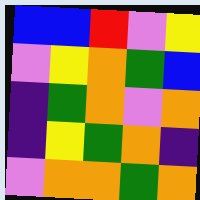[["blue", "blue", "red", "violet", "yellow"], ["violet", "yellow", "orange", "green", "blue"], ["indigo", "green", "orange", "violet", "orange"], ["indigo", "yellow", "green", "orange", "indigo"], ["violet", "orange", "orange", "green", "orange"]]